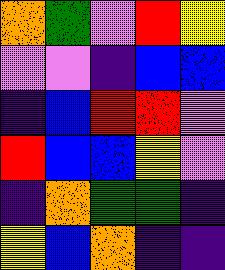[["orange", "green", "violet", "red", "yellow"], ["violet", "violet", "indigo", "blue", "blue"], ["indigo", "blue", "red", "red", "violet"], ["red", "blue", "blue", "yellow", "violet"], ["indigo", "orange", "green", "green", "indigo"], ["yellow", "blue", "orange", "indigo", "indigo"]]